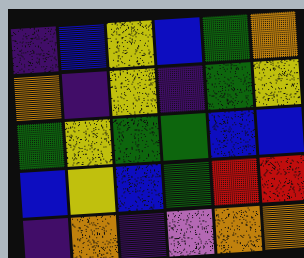[["indigo", "blue", "yellow", "blue", "green", "orange"], ["orange", "indigo", "yellow", "indigo", "green", "yellow"], ["green", "yellow", "green", "green", "blue", "blue"], ["blue", "yellow", "blue", "green", "red", "red"], ["indigo", "orange", "indigo", "violet", "orange", "orange"]]